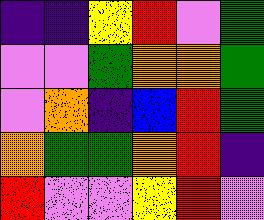[["indigo", "indigo", "yellow", "red", "violet", "green"], ["violet", "violet", "green", "orange", "orange", "green"], ["violet", "orange", "indigo", "blue", "red", "green"], ["orange", "green", "green", "orange", "red", "indigo"], ["red", "violet", "violet", "yellow", "red", "violet"]]